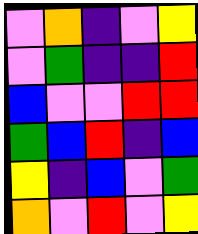[["violet", "orange", "indigo", "violet", "yellow"], ["violet", "green", "indigo", "indigo", "red"], ["blue", "violet", "violet", "red", "red"], ["green", "blue", "red", "indigo", "blue"], ["yellow", "indigo", "blue", "violet", "green"], ["orange", "violet", "red", "violet", "yellow"]]